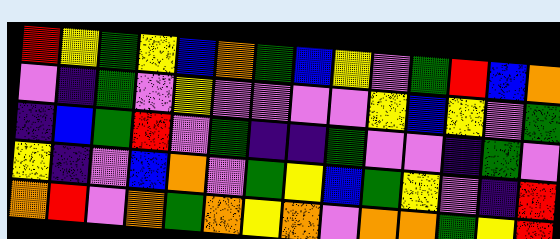[["red", "yellow", "green", "yellow", "blue", "orange", "green", "blue", "yellow", "violet", "green", "red", "blue", "orange"], ["violet", "indigo", "green", "violet", "yellow", "violet", "violet", "violet", "violet", "yellow", "blue", "yellow", "violet", "green"], ["indigo", "blue", "green", "red", "violet", "green", "indigo", "indigo", "green", "violet", "violet", "indigo", "green", "violet"], ["yellow", "indigo", "violet", "blue", "orange", "violet", "green", "yellow", "blue", "green", "yellow", "violet", "indigo", "red"], ["orange", "red", "violet", "orange", "green", "orange", "yellow", "orange", "violet", "orange", "orange", "green", "yellow", "red"]]